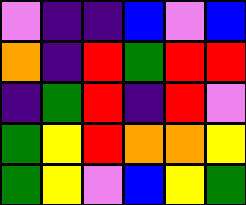[["violet", "indigo", "indigo", "blue", "violet", "blue"], ["orange", "indigo", "red", "green", "red", "red"], ["indigo", "green", "red", "indigo", "red", "violet"], ["green", "yellow", "red", "orange", "orange", "yellow"], ["green", "yellow", "violet", "blue", "yellow", "green"]]